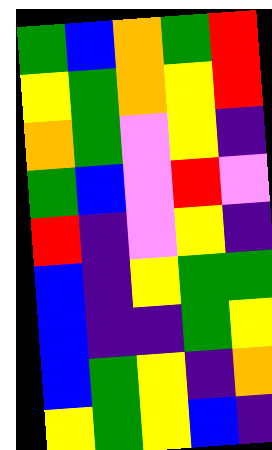[["green", "blue", "orange", "green", "red"], ["yellow", "green", "orange", "yellow", "red"], ["orange", "green", "violet", "yellow", "indigo"], ["green", "blue", "violet", "red", "violet"], ["red", "indigo", "violet", "yellow", "indigo"], ["blue", "indigo", "yellow", "green", "green"], ["blue", "indigo", "indigo", "green", "yellow"], ["blue", "green", "yellow", "indigo", "orange"], ["yellow", "green", "yellow", "blue", "indigo"]]